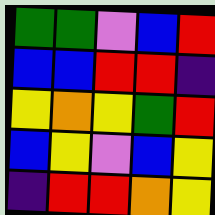[["green", "green", "violet", "blue", "red"], ["blue", "blue", "red", "red", "indigo"], ["yellow", "orange", "yellow", "green", "red"], ["blue", "yellow", "violet", "blue", "yellow"], ["indigo", "red", "red", "orange", "yellow"]]